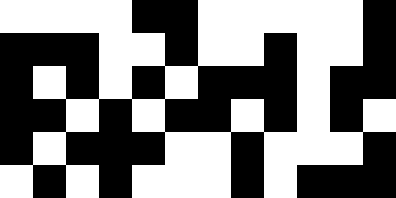[["white", "white", "white", "white", "black", "black", "white", "white", "white", "white", "white", "black"], ["black", "black", "black", "white", "white", "black", "white", "white", "black", "white", "white", "black"], ["black", "white", "black", "white", "black", "white", "black", "black", "black", "white", "black", "black"], ["black", "black", "white", "black", "white", "black", "black", "white", "black", "white", "black", "white"], ["black", "white", "black", "black", "black", "white", "white", "black", "white", "white", "white", "black"], ["white", "black", "white", "black", "white", "white", "white", "black", "white", "black", "black", "black"]]